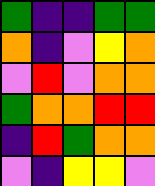[["green", "indigo", "indigo", "green", "green"], ["orange", "indigo", "violet", "yellow", "orange"], ["violet", "red", "violet", "orange", "orange"], ["green", "orange", "orange", "red", "red"], ["indigo", "red", "green", "orange", "orange"], ["violet", "indigo", "yellow", "yellow", "violet"]]